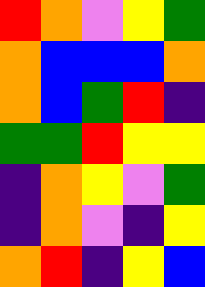[["red", "orange", "violet", "yellow", "green"], ["orange", "blue", "blue", "blue", "orange"], ["orange", "blue", "green", "red", "indigo"], ["green", "green", "red", "yellow", "yellow"], ["indigo", "orange", "yellow", "violet", "green"], ["indigo", "orange", "violet", "indigo", "yellow"], ["orange", "red", "indigo", "yellow", "blue"]]